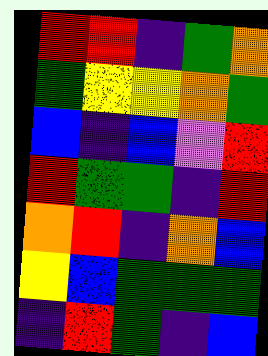[["red", "red", "indigo", "green", "orange"], ["green", "yellow", "yellow", "orange", "green"], ["blue", "indigo", "blue", "violet", "red"], ["red", "green", "green", "indigo", "red"], ["orange", "red", "indigo", "orange", "blue"], ["yellow", "blue", "green", "green", "green"], ["indigo", "red", "green", "indigo", "blue"]]